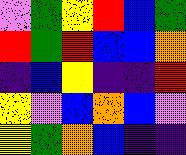[["violet", "green", "yellow", "red", "blue", "green"], ["red", "green", "red", "blue", "blue", "orange"], ["indigo", "blue", "yellow", "indigo", "indigo", "red"], ["yellow", "violet", "blue", "orange", "blue", "violet"], ["yellow", "green", "orange", "blue", "indigo", "indigo"]]